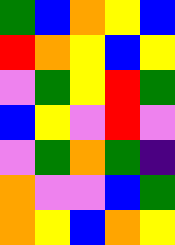[["green", "blue", "orange", "yellow", "blue"], ["red", "orange", "yellow", "blue", "yellow"], ["violet", "green", "yellow", "red", "green"], ["blue", "yellow", "violet", "red", "violet"], ["violet", "green", "orange", "green", "indigo"], ["orange", "violet", "violet", "blue", "green"], ["orange", "yellow", "blue", "orange", "yellow"]]